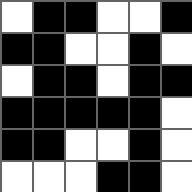[["white", "black", "black", "white", "white", "black"], ["black", "black", "white", "white", "black", "white"], ["white", "black", "black", "white", "black", "black"], ["black", "black", "black", "black", "black", "white"], ["black", "black", "white", "white", "black", "white"], ["white", "white", "white", "black", "black", "white"]]